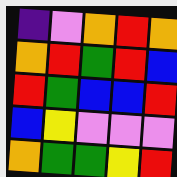[["indigo", "violet", "orange", "red", "orange"], ["orange", "red", "green", "red", "blue"], ["red", "green", "blue", "blue", "red"], ["blue", "yellow", "violet", "violet", "violet"], ["orange", "green", "green", "yellow", "red"]]